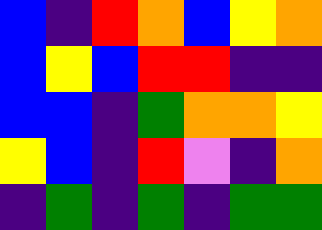[["blue", "indigo", "red", "orange", "blue", "yellow", "orange"], ["blue", "yellow", "blue", "red", "red", "indigo", "indigo"], ["blue", "blue", "indigo", "green", "orange", "orange", "yellow"], ["yellow", "blue", "indigo", "red", "violet", "indigo", "orange"], ["indigo", "green", "indigo", "green", "indigo", "green", "green"]]